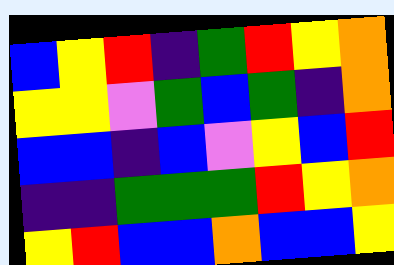[["blue", "yellow", "red", "indigo", "green", "red", "yellow", "orange"], ["yellow", "yellow", "violet", "green", "blue", "green", "indigo", "orange"], ["blue", "blue", "indigo", "blue", "violet", "yellow", "blue", "red"], ["indigo", "indigo", "green", "green", "green", "red", "yellow", "orange"], ["yellow", "red", "blue", "blue", "orange", "blue", "blue", "yellow"]]